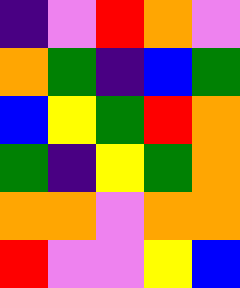[["indigo", "violet", "red", "orange", "violet"], ["orange", "green", "indigo", "blue", "green"], ["blue", "yellow", "green", "red", "orange"], ["green", "indigo", "yellow", "green", "orange"], ["orange", "orange", "violet", "orange", "orange"], ["red", "violet", "violet", "yellow", "blue"]]